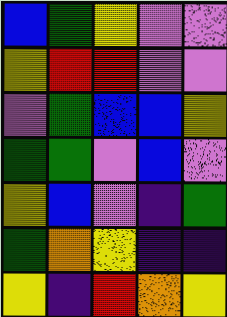[["blue", "green", "yellow", "violet", "violet"], ["yellow", "red", "red", "violet", "violet"], ["violet", "green", "blue", "blue", "yellow"], ["green", "green", "violet", "blue", "violet"], ["yellow", "blue", "violet", "indigo", "green"], ["green", "orange", "yellow", "indigo", "indigo"], ["yellow", "indigo", "red", "orange", "yellow"]]